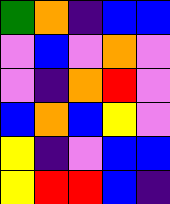[["green", "orange", "indigo", "blue", "blue"], ["violet", "blue", "violet", "orange", "violet"], ["violet", "indigo", "orange", "red", "violet"], ["blue", "orange", "blue", "yellow", "violet"], ["yellow", "indigo", "violet", "blue", "blue"], ["yellow", "red", "red", "blue", "indigo"]]